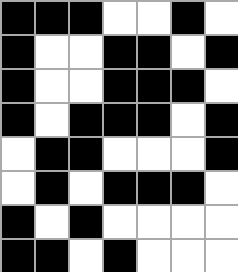[["black", "black", "black", "white", "white", "black", "white"], ["black", "white", "white", "black", "black", "white", "black"], ["black", "white", "white", "black", "black", "black", "white"], ["black", "white", "black", "black", "black", "white", "black"], ["white", "black", "black", "white", "white", "white", "black"], ["white", "black", "white", "black", "black", "black", "white"], ["black", "white", "black", "white", "white", "white", "white"], ["black", "black", "white", "black", "white", "white", "white"]]